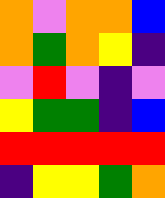[["orange", "violet", "orange", "orange", "blue"], ["orange", "green", "orange", "yellow", "indigo"], ["violet", "red", "violet", "indigo", "violet"], ["yellow", "green", "green", "indigo", "blue"], ["red", "red", "red", "red", "red"], ["indigo", "yellow", "yellow", "green", "orange"]]